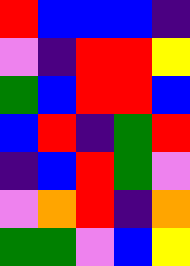[["red", "blue", "blue", "blue", "indigo"], ["violet", "indigo", "red", "red", "yellow"], ["green", "blue", "red", "red", "blue"], ["blue", "red", "indigo", "green", "red"], ["indigo", "blue", "red", "green", "violet"], ["violet", "orange", "red", "indigo", "orange"], ["green", "green", "violet", "blue", "yellow"]]